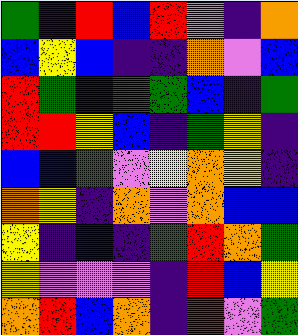[["green", "indigo", "red", "blue", "red", "violet", "indigo", "orange"], ["blue", "yellow", "blue", "indigo", "indigo", "orange", "violet", "blue"], ["red", "green", "indigo", "green", "green", "blue", "indigo", "green"], ["red", "red", "yellow", "blue", "indigo", "green", "yellow", "indigo"], ["blue", "blue", "green", "violet", "yellow", "orange", "yellow", "indigo"], ["orange", "yellow", "indigo", "orange", "violet", "orange", "blue", "blue"], ["yellow", "indigo", "blue", "indigo", "green", "red", "orange", "green"], ["yellow", "violet", "violet", "violet", "indigo", "red", "blue", "yellow"], ["orange", "red", "blue", "orange", "indigo", "red", "violet", "green"]]